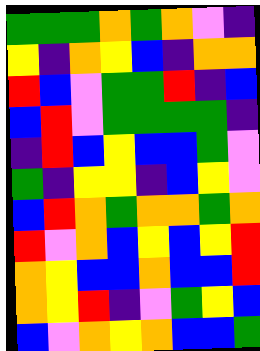[["green", "green", "green", "orange", "green", "orange", "violet", "indigo"], ["yellow", "indigo", "orange", "yellow", "blue", "indigo", "orange", "orange"], ["red", "blue", "violet", "green", "green", "red", "indigo", "blue"], ["blue", "red", "violet", "green", "green", "green", "green", "indigo"], ["indigo", "red", "blue", "yellow", "blue", "blue", "green", "violet"], ["green", "indigo", "yellow", "yellow", "indigo", "blue", "yellow", "violet"], ["blue", "red", "orange", "green", "orange", "orange", "green", "orange"], ["red", "violet", "orange", "blue", "yellow", "blue", "yellow", "red"], ["orange", "yellow", "blue", "blue", "orange", "blue", "blue", "red"], ["orange", "yellow", "red", "indigo", "violet", "green", "yellow", "blue"], ["blue", "violet", "orange", "yellow", "orange", "blue", "blue", "green"]]